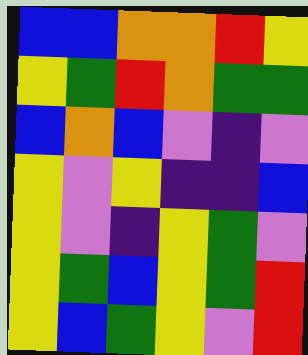[["blue", "blue", "orange", "orange", "red", "yellow"], ["yellow", "green", "red", "orange", "green", "green"], ["blue", "orange", "blue", "violet", "indigo", "violet"], ["yellow", "violet", "yellow", "indigo", "indigo", "blue"], ["yellow", "violet", "indigo", "yellow", "green", "violet"], ["yellow", "green", "blue", "yellow", "green", "red"], ["yellow", "blue", "green", "yellow", "violet", "red"]]